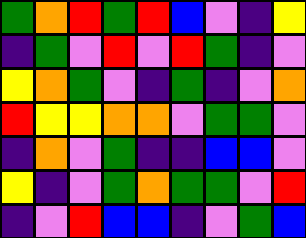[["green", "orange", "red", "green", "red", "blue", "violet", "indigo", "yellow"], ["indigo", "green", "violet", "red", "violet", "red", "green", "indigo", "violet"], ["yellow", "orange", "green", "violet", "indigo", "green", "indigo", "violet", "orange"], ["red", "yellow", "yellow", "orange", "orange", "violet", "green", "green", "violet"], ["indigo", "orange", "violet", "green", "indigo", "indigo", "blue", "blue", "violet"], ["yellow", "indigo", "violet", "green", "orange", "green", "green", "violet", "red"], ["indigo", "violet", "red", "blue", "blue", "indigo", "violet", "green", "blue"]]